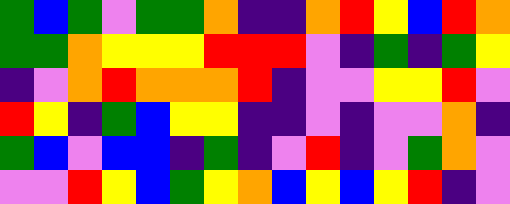[["green", "blue", "green", "violet", "green", "green", "orange", "indigo", "indigo", "orange", "red", "yellow", "blue", "red", "orange"], ["green", "green", "orange", "yellow", "yellow", "yellow", "red", "red", "red", "violet", "indigo", "green", "indigo", "green", "yellow"], ["indigo", "violet", "orange", "red", "orange", "orange", "orange", "red", "indigo", "violet", "violet", "yellow", "yellow", "red", "violet"], ["red", "yellow", "indigo", "green", "blue", "yellow", "yellow", "indigo", "indigo", "violet", "indigo", "violet", "violet", "orange", "indigo"], ["green", "blue", "violet", "blue", "blue", "indigo", "green", "indigo", "violet", "red", "indigo", "violet", "green", "orange", "violet"], ["violet", "violet", "red", "yellow", "blue", "green", "yellow", "orange", "blue", "yellow", "blue", "yellow", "red", "indigo", "violet"]]